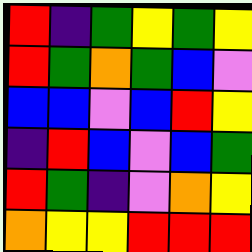[["red", "indigo", "green", "yellow", "green", "yellow"], ["red", "green", "orange", "green", "blue", "violet"], ["blue", "blue", "violet", "blue", "red", "yellow"], ["indigo", "red", "blue", "violet", "blue", "green"], ["red", "green", "indigo", "violet", "orange", "yellow"], ["orange", "yellow", "yellow", "red", "red", "red"]]